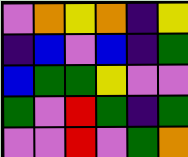[["violet", "orange", "yellow", "orange", "indigo", "yellow"], ["indigo", "blue", "violet", "blue", "indigo", "green"], ["blue", "green", "green", "yellow", "violet", "violet"], ["green", "violet", "red", "green", "indigo", "green"], ["violet", "violet", "red", "violet", "green", "orange"]]